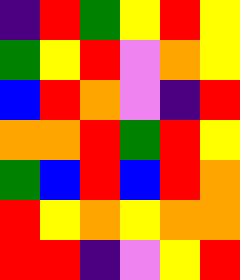[["indigo", "red", "green", "yellow", "red", "yellow"], ["green", "yellow", "red", "violet", "orange", "yellow"], ["blue", "red", "orange", "violet", "indigo", "red"], ["orange", "orange", "red", "green", "red", "yellow"], ["green", "blue", "red", "blue", "red", "orange"], ["red", "yellow", "orange", "yellow", "orange", "orange"], ["red", "red", "indigo", "violet", "yellow", "red"]]